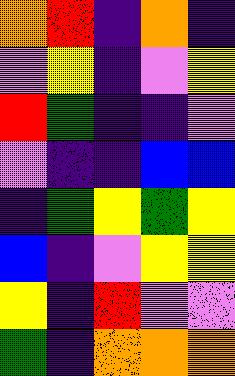[["orange", "red", "indigo", "orange", "indigo"], ["violet", "yellow", "indigo", "violet", "yellow"], ["red", "green", "indigo", "indigo", "violet"], ["violet", "indigo", "indigo", "blue", "blue"], ["indigo", "green", "yellow", "green", "yellow"], ["blue", "indigo", "violet", "yellow", "yellow"], ["yellow", "indigo", "red", "violet", "violet"], ["green", "indigo", "orange", "orange", "orange"]]